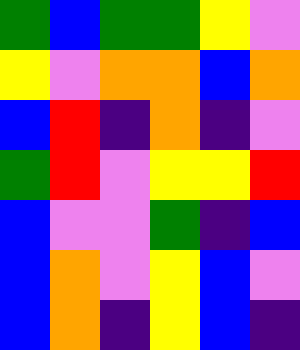[["green", "blue", "green", "green", "yellow", "violet"], ["yellow", "violet", "orange", "orange", "blue", "orange"], ["blue", "red", "indigo", "orange", "indigo", "violet"], ["green", "red", "violet", "yellow", "yellow", "red"], ["blue", "violet", "violet", "green", "indigo", "blue"], ["blue", "orange", "violet", "yellow", "blue", "violet"], ["blue", "orange", "indigo", "yellow", "blue", "indigo"]]